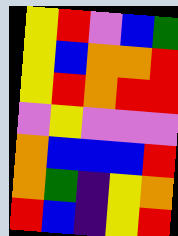[["yellow", "red", "violet", "blue", "green"], ["yellow", "blue", "orange", "orange", "red"], ["yellow", "red", "orange", "red", "red"], ["violet", "yellow", "violet", "violet", "violet"], ["orange", "blue", "blue", "blue", "red"], ["orange", "green", "indigo", "yellow", "orange"], ["red", "blue", "indigo", "yellow", "red"]]